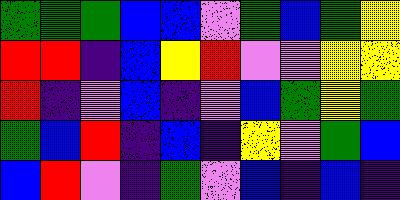[["green", "green", "green", "blue", "blue", "violet", "green", "blue", "green", "yellow"], ["red", "red", "indigo", "blue", "yellow", "red", "violet", "violet", "yellow", "yellow"], ["red", "indigo", "violet", "blue", "indigo", "violet", "blue", "green", "yellow", "green"], ["green", "blue", "red", "indigo", "blue", "indigo", "yellow", "violet", "green", "blue"], ["blue", "red", "violet", "indigo", "green", "violet", "blue", "indigo", "blue", "indigo"]]